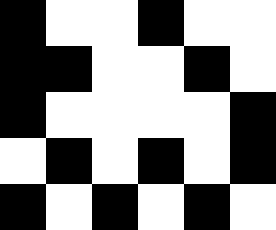[["black", "white", "white", "black", "white", "white"], ["black", "black", "white", "white", "black", "white"], ["black", "white", "white", "white", "white", "black"], ["white", "black", "white", "black", "white", "black"], ["black", "white", "black", "white", "black", "white"]]